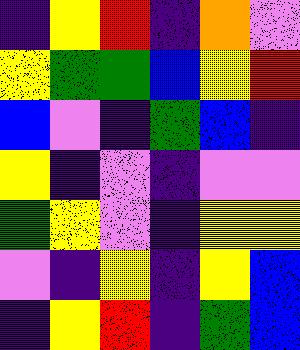[["indigo", "yellow", "red", "indigo", "orange", "violet"], ["yellow", "green", "green", "blue", "yellow", "red"], ["blue", "violet", "indigo", "green", "blue", "indigo"], ["yellow", "indigo", "violet", "indigo", "violet", "violet"], ["green", "yellow", "violet", "indigo", "yellow", "yellow"], ["violet", "indigo", "yellow", "indigo", "yellow", "blue"], ["indigo", "yellow", "red", "indigo", "green", "blue"]]